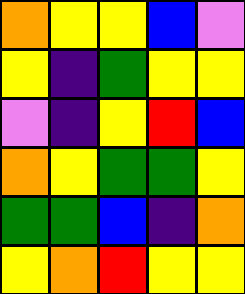[["orange", "yellow", "yellow", "blue", "violet"], ["yellow", "indigo", "green", "yellow", "yellow"], ["violet", "indigo", "yellow", "red", "blue"], ["orange", "yellow", "green", "green", "yellow"], ["green", "green", "blue", "indigo", "orange"], ["yellow", "orange", "red", "yellow", "yellow"]]